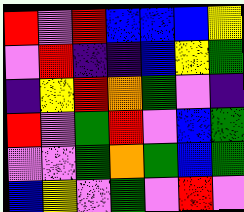[["red", "violet", "red", "blue", "blue", "blue", "yellow"], ["violet", "red", "indigo", "indigo", "blue", "yellow", "green"], ["indigo", "yellow", "red", "orange", "green", "violet", "indigo"], ["red", "violet", "green", "red", "violet", "blue", "green"], ["violet", "violet", "green", "orange", "green", "blue", "green"], ["blue", "yellow", "violet", "green", "violet", "red", "violet"]]